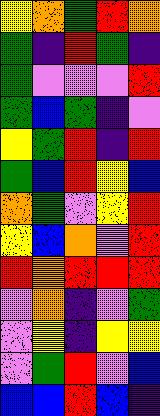[["yellow", "orange", "green", "red", "orange"], ["green", "indigo", "red", "green", "indigo"], ["green", "violet", "violet", "violet", "red"], ["green", "blue", "green", "indigo", "violet"], ["yellow", "green", "red", "indigo", "red"], ["green", "blue", "red", "yellow", "blue"], ["orange", "green", "violet", "yellow", "red"], ["yellow", "blue", "orange", "violet", "red"], ["red", "orange", "red", "red", "red"], ["violet", "orange", "indigo", "violet", "green"], ["violet", "yellow", "indigo", "yellow", "yellow"], ["violet", "green", "red", "violet", "blue"], ["blue", "blue", "red", "blue", "indigo"]]